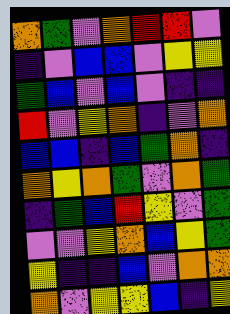[["orange", "green", "violet", "orange", "red", "red", "violet"], ["indigo", "violet", "blue", "blue", "violet", "yellow", "yellow"], ["green", "blue", "violet", "blue", "violet", "indigo", "indigo"], ["red", "violet", "yellow", "orange", "indigo", "violet", "orange"], ["blue", "blue", "indigo", "blue", "green", "orange", "indigo"], ["orange", "yellow", "orange", "green", "violet", "orange", "green"], ["indigo", "green", "blue", "red", "yellow", "violet", "green"], ["violet", "violet", "yellow", "orange", "blue", "yellow", "green"], ["yellow", "indigo", "indigo", "blue", "violet", "orange", "orange"], ["orange", "violet", "yellow", "yellow", "blue", "indigo", "yellow"]]